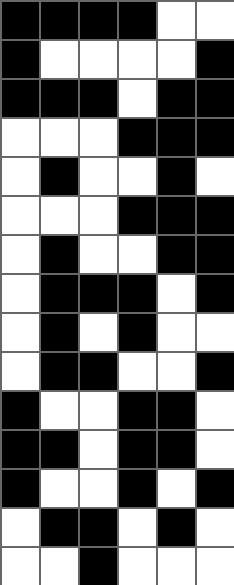[["black", "black", "black", "black", "white", "white"], ["black", "white", "white", "white", "white", "black"], ["black", "black", "black", "white", "black", "black"], ["white", "white", "white", "black", "black", "black"], ["white", "black", "white", "white", "black", "white"], ["white", "white", "white", "black", "black", "black"], ["white", "black", "white", "white", "black", "black"], ["white", "black", "black", "black", "white", "black"], ["white", "black", "white", "black", "white", "white"], ["white", "black", "black", "white", "white", "black"], ["black", "white", "white", "black", "black", "white"], ["black", "black", "white", "black", "black", "white"], ["black", "white", "white", "black", "white", "black"], ["white", "black", "black", "white", "black", "white"], ["white", "white", "black", "white", "white", "white"]]